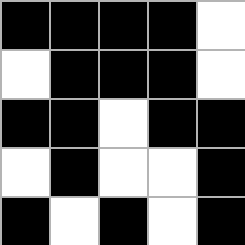[["black", "black", "black", "black", "white"], ["white", "black", "black", "black", "white"], ["black", "black", "white", "black", "black"], ["white", "black", "white", "white", "black"], ["black", "white", "black", "white", "black"]]